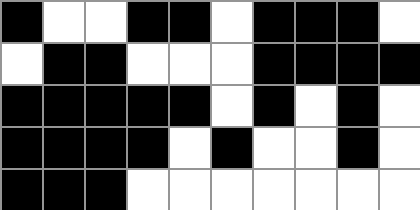[["black", "white", "white", "black", "black", "white", "black", "black", "black", "white"], ["white", "black", "black", "white", "white", "white", "black", "black", "black", "black"], ["black", "black", "black", "black", "black", "white", "black", "white", "black", "white"], ["black", "black", "black", "black", "white", "black", "white", "white", "black", "white"], ["black", "black", "black", "white", "white", "white", "white", "white", "white", "white"]]